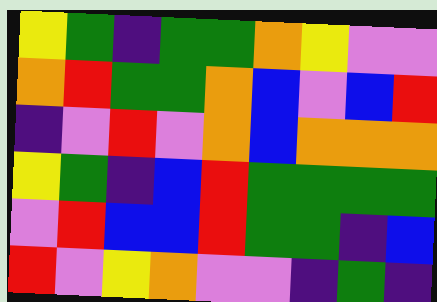[["yellow", "green", "indigo", "green", "green", "orange", "yellow", "violet", "violet"], ["orange", "red", "green", "green", "orange", "blue", "violet", "blue", "red"], ["indigo", "violet", "red", "violet", "orange", "blue", "orange", "orange", "orange"], ["yellow", "green", "indigo", "blue", "red", "green", "green", "green", "green"], ["violet", "red", "blue", "blue", "red", "green", "green", "indigo", "blue"], ["red", "violet", "yellow", "orange", "violet", "violet", "indigo", "green", "indigo"]]